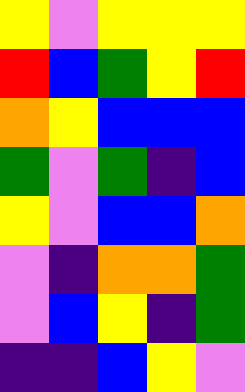[["yellow", "violet", "yellow", "yellow", "yellow"], ["red", "blue", "green", "yellow", "red"], ["orange", "yellow", "blue", "blue", "blue"], ["green", "violet", "green", "indigo", "blue"], ["yellow", "violet", "blue", "blue", "orange"], ["violet", "indigo", "orange", "orange", "green"], ["violet", "blue", "yellow", "indigo", "green"], ["indigo", "indigo", "blue", "yellow", "violet"]]